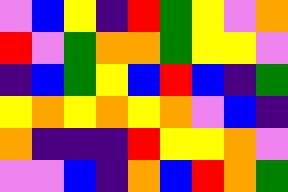[["violet", "blue", "yellow", "indigo", "red", "green", "yellow", "violet", "orange"], ["red", "violet", "green", "orange", "orange", "green", "yellow", "yellow", "violet"], ["indigo", "blue", "green", "yellow", "blue", "red", "blue", "indigo", "green"], ["yellow", "orange", "yellow", "orange", "yellow", "orange", "violet", "blue", "indigo"], ["orange", "indigo", "indigo", "indigo", "red", "yellow", "yellow", "orange", "violet"], ["violet", "violet", "blue", "indigo", "orange", "blue", "red", "orange", "green"]]